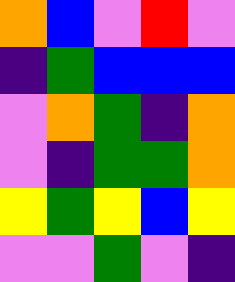[["orange", "blue", "violet", "red", "violet"], ["indigo", "green", "blue", "blue", "blue"], ["violet", "orange", "green", "indigo", "orange"], ["violet", "indigo", "green", "green", "orange"], ["yellow", "green", "yellow", "blue", "yellow"], ["violet", "violet", "green", "violet", "indigo"]]